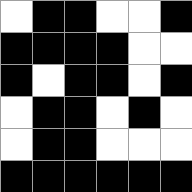[["white", "black", "black", "white", "white", "black"], ["black", "black", "black", "black", "white", "white"], ["black", "white", "black", "black", "white", "black"], ["white", "black", "black", "white", "black", "white"], ["white", "black", "black", "white", "white", "white"], ["black", "black", "black", "black", "black", "black"]]